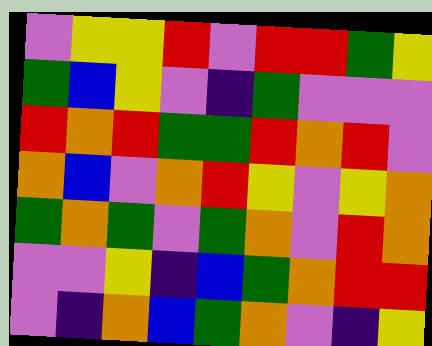[["violet", "yellow", "yellow", "red", "violet", "red", "red", "green", "yellow"], ["green", "blue", "yellow", "violet", "indigo", "green", "violet", "violet", "violet"], ["red", "orange", "red", "green", "green", "red", "orange", "red", "violet"], ["orange", "blue", "violet", "orange", "red", "yellow", "violet", "yellow", "orange"], ["green", "orange", "green", "violet", "green", "orange", "violet", "red", "orange"], ["violet", "violet", "yellow", "indigo", "blue", "green", "orange", "red", "red"], ["violet", "indigo", "orange", "blue", "green", "orange", "violet", "indigo", "yellow"]]